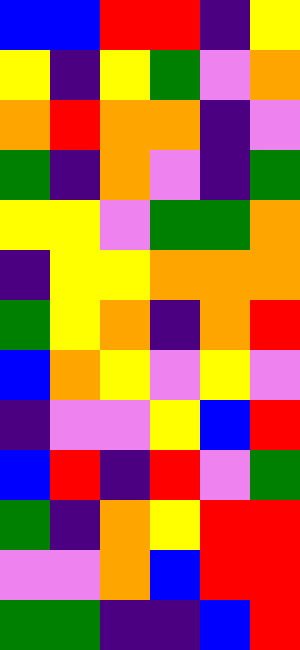[["blue", "blue", "red", "red", "indigo", "yellow"], ["yellow", "indigo", "yellow", "green", "violet", "orange"], ["orange", "red", "orange", "orange", "indigo", "violet"], ["green", "indigo", "orange", "violet", "indigo", "green"], ["yellow", "yellow", "violet", "green", "green", "orange"], ["indigo", "yellow", "yellow", "orange", "orange", "orange"], ["green", "yellow", "orange", "indigo", "orange", "red"], ["blue", "orange", "yellow", "violet", "yellow", "violet"], ["indigo", "violet", "violet", "yellow", "blue", "red"], ["blue", "red", "indigo", "red", "violet", "green"], ["green", "indigo", "orange", "yellow", "red", "red"], ["violet", "violet", "orange", "blue", "red", "red"], ["green", "green", "indigo", "indigo", "blue", "red"]]